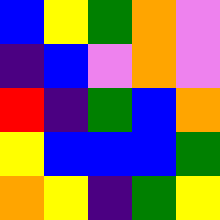[["blue", "yellow", "green", "orange", "violet"], ["indigo", "blue", "violet", "orange", "violet"], ["red", "indigo", "green", "blue", "orange"], ["yellow", "blue", "blue", "blue", "green"], ["orange", "yellow", "indigo", "green", "yellow"]]